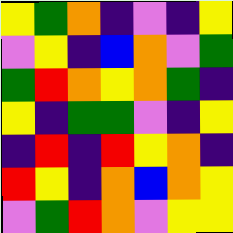[["yellow", "green", "orange", "indigo", "violet", "indigo", "yellow"], ["violet", "yellow", "indigo", "blue", "orange", "violet", "green"], ["green", "red", "orange", "yellow", "orange", "green", "indigo"], ["yellow", "indigo", "green", "green", "violet", "indigo", "yellow"], ["indigo", "red", "indigo", "red", "yellow", "orange", "indigo"], ["red", "yellow", "indigo", "orange", "blue", "orange", "yellow"], ["violet", "green", "red", "orange", "violet", "yellow", "yellow"]]